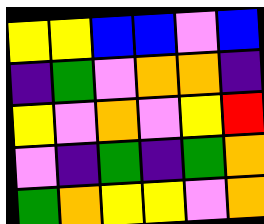[["yellow", "yellow", "blue", "blue", "violet", "blue"], ["indigo", "green", "violet", "orange", "orange", "indigo"], ["yellow", "violet", "orange", "violet", "yellow", "red"], ["violet", "indigo", "green", "indigo", "green", "orange"], ["green", "orange", "yellow", "yellow", "violet", "orange"]]